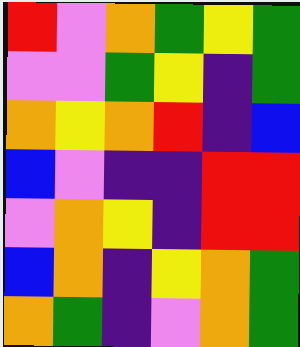[["red", "violet", "orange", "green", "yellow", "green"], ["violet", "violet", "green", "yellow", "indigo", "green"], ["orange", "yellow", "orange", "red", "indigo", "blue"], ["blue", "violet", "indigo", "indigo", "red", "red"], ["violet", "orange", "yellow", "indigo", "red", "red"], ["blue", "orange", "indigo", "yellow", "orange", "green"], ["orange", "green", "indigo", "violet", "orange", "green"]]